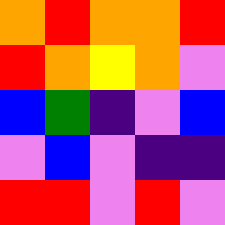[["orange", "red", "orange", "orange", "red"], ["red", "orange", "yellow", "orange", "violet"], ["blue", "green", "indigo", "violet", "blue"], ["violet", "blue", "violet", "indigo", "indigo"], ["red", "red", "violet", "red", "violet"]]